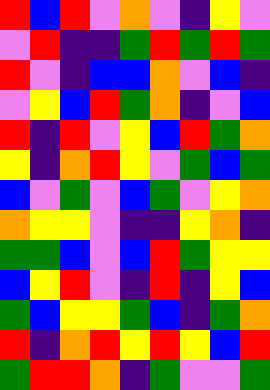[["red", "blue", "red", "violet", "orange", "violet", "indigo", "yellow", "violet"], ["violet", "red", "indigo", "indigo", "green", "red", "green", "red", "green"], ["red", "violet", "indigo", "blue", "blue", "orange", "violet", "blue", "indigo"], ["violet", "yellow", "blue", "red", "green", "orange", "indigo", "violet", "blue"], ["red", "indigo", "red", "violet", "yellow", "blue", "red", "green", "orange"], ["yellow", "indigo", "orange", "red", "yellow", "violet", "green", "blue", "green"], ["blue", "violet", "green", "violet", "blue", "green", "violet", "yellow", "orange"], ["orange", "yellow", "yellow", "violet", "indigo", "indigo", "yellow", "orange", "indigo"], ["green", "green", "blue", "violet", "blue", "red", "green", "yellow", "yellow"], ["blue", "yellow", "red", "violet", "indigo", "red", "indigo", "yellow", "blue"], ["green", "blue", "yellow", "yellow", "green", "blue", "indigo", "green", "orange"], ["red", "indigo", "orange", "red", "yellow", "red", "yellow", "blue", "red"], ["green", "red", "red", "orange", "indigo", "green", "violet", "violet", "green"]]